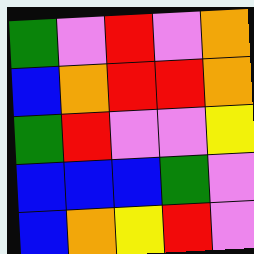[["green", "violet", "red", "violet", "orange"], ["blue", "orange", "red", "red", "orange"], ["green", "red", "violet", "violet", "yellow"], ["blue", "blue", "blue", "green", "violet"], ["blue", "orange", "yellow", "red", "violet"]]